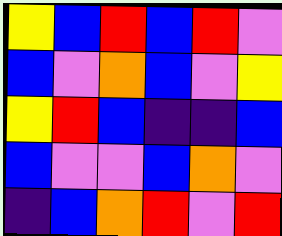[["yellow", "blue", "red", "blue", "red", "violet"], ["blue", "violet", "orange", "blue", "violet", "yellow"], ["yellow", "red", "blue", "indigo", "indigo", "blue"], ["blue", "violet", "violet", "blue", "orange", "violet"], ["indigo", "blue", "orange", "red", "violet", "red"]]